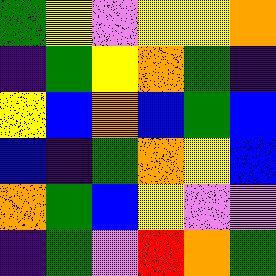[["green", "yellow", "violet", "yellow", "yellow", "orange"], ["indigo", "green", "yellow", "orange", "green", "indigo"], ["yellow", "blue", "orange", "blue", "green", "blue"], ["blue", "indigo", "green", "orange", "yellow", "blue"], ["orange", "green", "blue", "yellow", "violet", "violet"], ["indigo", "green", "violet", "red", "orange", "green"]]